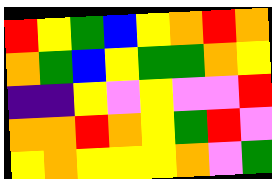[["red", "yellow", "green", "blue", "yellow", "orange", "red", "orange"], ["orange", "green", "blue", "yellow", "green", "green", "orange", "yellow"], ["indigo", "indigo", "yellow", "violet", "yellow", "violet", "violet", "red"], ["orange", "orange", "red", "orange", "yellow", "green", "red", "violet"], ["yellow", "orange", "yellow", "yellow", "yellow", "orange", "violet", "green"]]